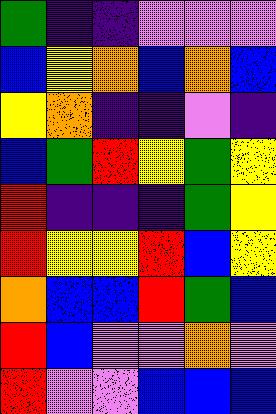[["green", "indigo", "indigo", "violet", "violet", "violet"], ["blue", "yellow", "orange", "blue", "orange", "blue"], ["yellow", "orange", "indigo", "indigo", "violet", "indigo"], ["blue", "green", "red", "yellow", "green", "yellow"], ["red", "indigo", "indigo", "indigo", "green", "yellow"], ["red", "yellow", "yellow", "red", "blue", "yellow"], ["orange", "blue", "blue", "red", "green", "blue"], ["red", "blue", "violet", "violet", "orange", "violet"], ["red", "violet", "violet", "blue", "blue", "blue"]]